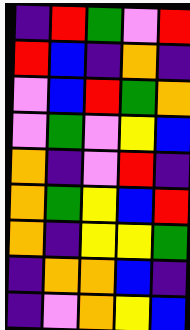[["indigo", "red", "green", "violet", "red"], ["red", "blue", "indigo", "orange", "indigo"], ["violet", "blue", "red", "green", "orange"], ["violet", "green", "violet", "yellow", "blue"], ["orange", "indigo", "violet", "red", "indigo"], ["orange", "green", "yellow", "blue", "red"], ["orange", "indigo", "yellow", "yellow", "green"], ["indigo", "orange", "orange", "blue", "indigo"], ["indigo", "violet", "orange", "yellow", "blue"]]